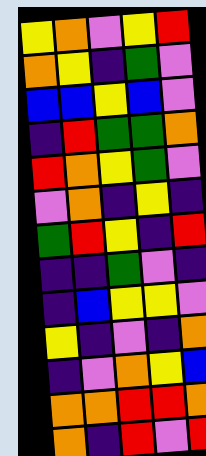[["yellow", "orange", "violet", "yellow", "red"], ["orange", "yellow", "indigo", "green", "violet"], ["blue", "blue", "yellow", "blue", "violet"], ["indigo", "red", "green", "green", "orange"], ["red", "orange", "yellow", "green", "violet"], ["violet", "orange", "indigo", "yellow", "indigo"], ["green", "red", "yellow", "indigo", "red"], ["indigo", "indigo", "green", "violet", "indigo"], ["indigo", "blue", "yellow", "yellow", "violet"], ["yellow", "indigo", "violet", "indigo", "orange"], ["indigo", "violet", "orange", "yellow", "blue"], ["orange", "orange", "red", "red", "orange"], ["orange", "indigo", "red", "violet", "red"]]